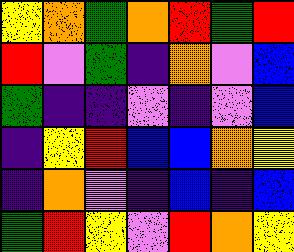[["yellow", "orange", "green", "orange", "red", "green", "red"], ["red", "violet", "green", "indigo", "orange", "violet", "blue"], ["green", "indigo", "indigo", "violet", "indigo", "violet", "blue"], ["indigo", "yellow", "red", "blue", "blue", "orange", "yellow"], ["indigo", "orange", "violet", "indigo", "blue", "indigo", "blue"], ["green", "red", "yellow", "violet", "red", "orange", "yellow"]]